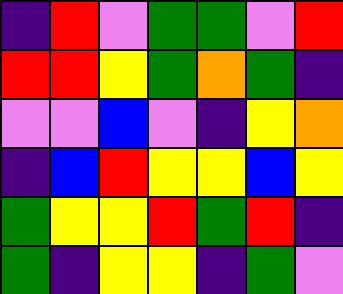[["indigo", "red", "violet", "green", "green", "violet", "red"], ["red", "red", "yellow", "green", "orange", "green", "indigo"], ["violet", "violet", "blue", "violet", "indigo", "yellow", "orange"], ["indigo", "blue", "red", "yellow", "yellow", "blue", "yellow"], ["green", "yellow", "yellow", "red", "green", "red", "indigo"], ["green", "indigo", "yellow", "yellow", "indigo", "green", "violet"]]